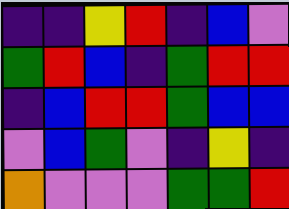[["indigo", "indigo", "yellow", "red", "indigo", "blue", "violet"], ["green", "red", "blue", "indigo", "green", "red", "red"], ["indigo", "blue", "red", "red", "green", "blue", "blue"], ["violet", "blue", "green", "violet", "indigo", "yellow", "indigo"], ["orange", "violet", "violet", "violet", "green", "green", "red"]]